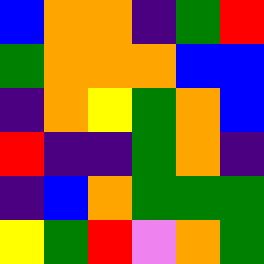[["blue", "orange", "orange", "indigo", "green", "red"], ["green", "orange", "orange", "orange", "blue", "blue"], ["indigo", "orange", "yellow", "green", "orange", "blue"], ["red", "indigo", "indigo", "green", "orange", "indigo"], ["indigo", "blue", "orange", "green", "green", "green"], ["yellow", "green", "red", "violet", "orange", "green"]]